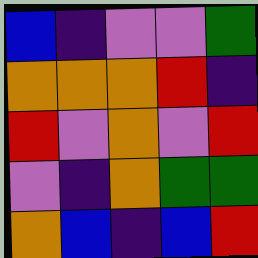[["blue", "indigo", "violet", "violet", "green"], ["orange", "orange", "orange", "red", "indigo"], ["red", "violet", "orange", "violet", "red"], ["violet", "indigo", "orange", "green", "green"], ["orange", "blue", "indigo", "blue", "red"]]